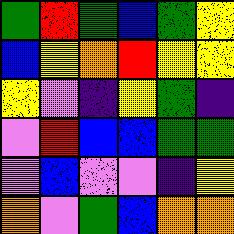[["green", "red", "green", "blue", "green", "yellow"], ["blue", "yellow", "orange", "red", "yellow", "yellow"], ["yellow", "violet", "indigo", "yellow", "green", "indigo"], ["violet", "red", "blue", "blue", "green", "green"], ["violet", "blue", "violet", "violet", "indigo", "yellow"], ["orange", "violet", "green", "blue", "orange", "orange"]]